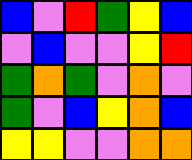[["blue", "violet", "red", "green", "yellow", "blue"], ["violet", "blue", "violet", "violet", "yellow", "red"], ["green", "orange", "green", "violet", "orange", "violet"], ["green", "violet", "blue", "yellow", "orange", "blue"], ["yellow", "yellow", "violet", "violet", "orange", "orange"]]